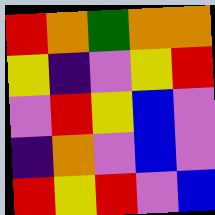[["red", "orange", "green", "orange", "orange"], ["yellow", "indigo", "violet", "yellow", "red"], ["violet", "red", "yellow", "blue", "violet"], ["indigo", "orange", "violet", "blue", "violet"], ["red", "yellow", "red", "violet", "blue"]]